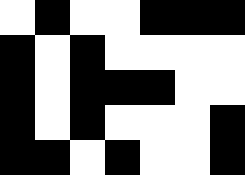[["white", "black", "white", "white", "black", "black", "black"], ["black", "white", "black", "white", "white", "white", "white"], ["black", "white", "black", "black", "black", "white", "white"], ["black", "white", "black", "white", "white", "white", "black"], ["black", "black", "white", "black", "white", "white", "black"]]